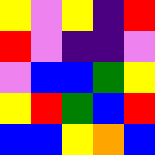[["yellow", "violet", "yellow", "indigo", "red"], ["red", "violet", "indigo", "indigo", "violet"], ["violet", "blue", "blue", "green", "yellow"], ["yellow", "red", "green", "blue", "red"], ["blue", "blue", "yellow", "orange", "blue"]]